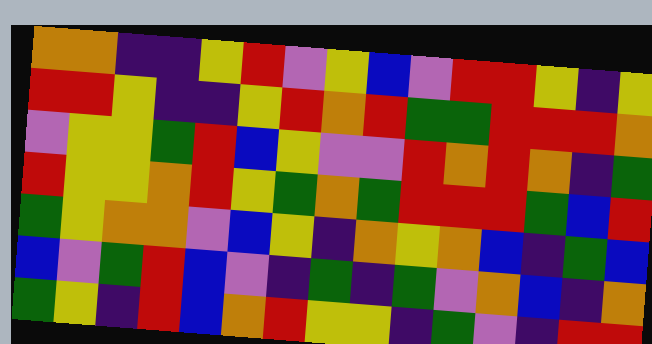[["orange", "orange", "indigo", "indigo", "yellow", "red", "violet", "yellow", "blue", "violet", "red", "red", "yellow", "indigo", "yellow"], ["red", "red", "yellow", "indigo", "indigo", "yellow", "red", "orange", "red", "green", "green", "red", "red", "red", "orange"], ["violet", "yellow", "yellow", "green", "red", "blue", "yellow", "violet", "violet", "red", "orange", "red", "orange", "indigo", "green"], ["red", "yellow", "yellow", "orange", "red", "yellow", "green", "orange", "green", "red", "red", "red", "green", "blue", "red"], ["green", "yellow", "orange", "orange", "violet", "blue", "yellow", "indigo", "orange", "yellow", "orange", "blue", "indigo", "green", "blue"], ["blue", "violet", "green", "red", "blue", "violet", "indigo", "green", "indigo", "green", "violet", "orange", "blue", "indigo", "orange"], ["green", "yellow", "indigo", "red", "blue", "orange", "red", "yellow", "yellow", "indigo", "green", "violet", "indigo", "red", "red"]]